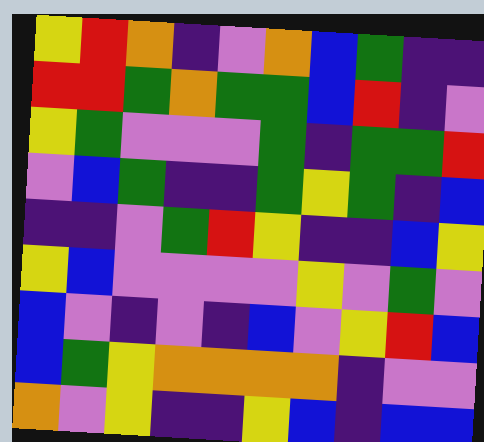[["yellow", "red", "orange", "indigo", "violet", "orange", "blue", "green", "indigo", "indigo"], ["red", "red", "green", "orange", "green", "green", "blue", "red", "indigo", "violet"], ["yellow", "green", "violet", "violet", "violet", "green", "indigo", "green", "green", "red"], ["violet", "blue", "green", "indigo", "indigo", "green", "yellow", "green", "indigo", "blue"], ["indigo", "indigo", "violet", "green", "red", "yellow", "indigo", "indigo", "blue", "yellow"], ["yellow", "blue", "violet", "violet", "violet", "violet", "yellow", "violet", "green", "violet"], ["blue", "violet", "indigo", "violet", "indigo", "blue", "violet", "yellow", "red", "blue"], ["blue", "green", "yellow", "orange", "orange", "orange", "orange", "indigo", "violet", "violet"], ["orange", "violet", "yellow", "indigo", "indigo", "yellow", "blue", "indigo", "blue", "blue"]]